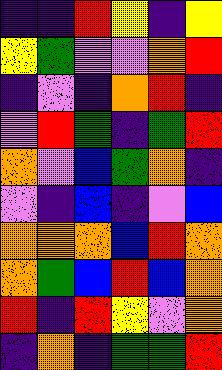[["indigo", "indigo", "red", "yellow", "indigo", "yellow"], ["yellow", "green", "violet", "violet", "orange", "red"], ["indigo", "violet", "indigo", "orange", "red", "indigo"], ["violet", "red", "green", "indigo", "green", "red"], ["orange", "violet", "blue", "green", "orange", "indigo"], ["violet", "indigo", "blue", "indigo", "violet", "blue"], ["orange", "orange", "orange", "blue", "red", "orange"], ["orange", "green", "blue", "red", "blue", "orange"], ["red", "indigo", "red", "yellow", "violet", "orange"], ["indigo", "orange", "indigo", "green", "green", "red"]]